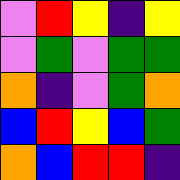[["violet", "red", "yellow", "indigo", "yellow"], ["violet", "green", "violet", "green", "green"], ["orange", "indigo", "violet", "green", "orange"], ["blue", "red", "yellow", "blue", "green"], ["orange", "blue", "red", "red", "indigo"]]